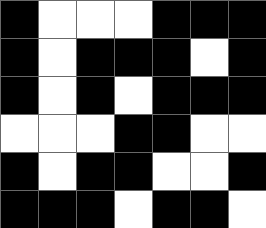[["black", "white", "white", "white", "black", "black", "black"], ["black", "white", "black", "black", "black", "white", "black"], ["black", "white", "black", "white", "black", "black", "black"], ["white", "white", "white", "black", "black", "white", "white"], ["black", "white", "black", "black", "white", "white", "black"], ["black", "black", "black", "white", "black", "black", "white"]]